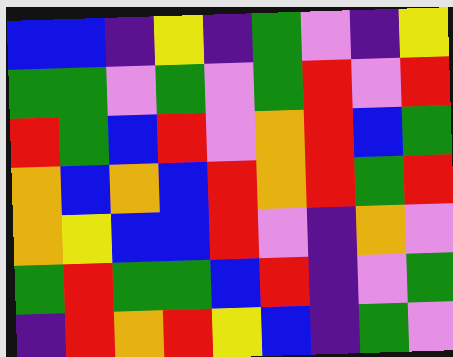[["blue", "blue", "indigo", "yellow", "indigo", "green", "violet", "indigo", "yellow"], ["green", "green", "violet", "green", "violet", "green", "red", "violet", "red"], ["red", "green", "blue", "red", "violet", "orange", "red", "blue", "green"], ["orange", "blue", "orange", "blue", "red", "orange", "red", "green", "red"], ["orange", "yellow", "blue", "blue", "red", "violet", "indigo", "orange", "violet"], ["green", "red", "green", "green", "blue", "red", "indigo", "violet", "green"], ["indigo", "red", "orange", "red", "yellow", "blue", "indigo", "green", "violet"]]